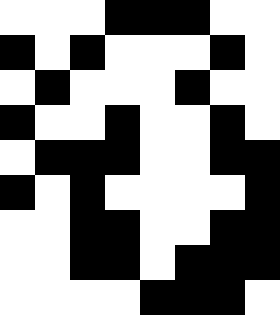[["white", "white", "white", "black", "black", "black", "white", "white"], ["black", "white", "black", "white", "white", "white", "black", "white"], ["white", "black", "white", "white", "white", "black", "white", "white"], ["black", "white", "white", "black", "white", "white", "black", "white"], ["white", "black", "black", "black", "white", "white", "black", "black"], ["black", "white", "black", "white", "white", "white", "white", "black"], ["white", "white", "black", "black", "white", "white", "black", "black"], ["white", "white", "black", "black", "white", "black", "black", "black"], ["white", "white", "white", "white", "black", "black", "black", "white"]]